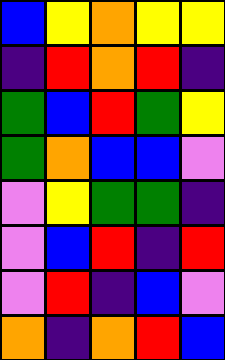[["blue", "yellow", "orange", "yellow", "yellow"], ["indigo", "red", "orange", "red", "indigo"], ["green", "blue", "red", "green", "yellow"], ["green", "orange", "blue", "blue", "violet"], ["violet", "yellow", "green", "green", "indigo"], ["violet", "blue", "red", "indigo", "red"], ["violet", "red", "indigo", "blue", "violet"], ["orange", "indigo", "orange", "red", "blue"]]